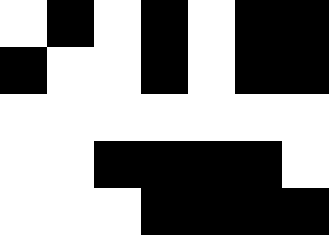[["white", "black", "white", "black", "white", "black", "black"], ["black", "white", "white", "black", "white", "black", "black"], ["white", "white", "white", "white", "white", "white", "white"], ["white", "white", "black", "black", "black", "black", "white"], ["white", "white", "white", "black", "black", "black", "black"]]